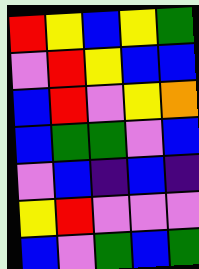[["red", "yellow", "blue", "yellow", "green"], ["violet", "red", "yellow", "blue", "blue"], ["blue", "red", "violet", "yellow", "orange"], ["blue", "green", "green", "violet", "blue"], ["violet", "blue", "indigo", "blue", "indigo"], ["yellow", "red", "violet", "violet", "violet"], ["blue", "violet", "green", "blue", "green"]]